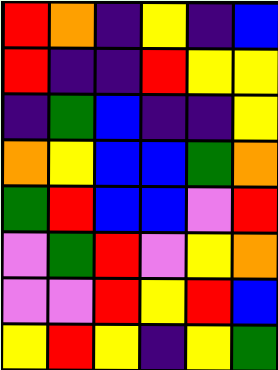[["red", "orange", "indigo", "yellow", "indigo", "blue"], ["red", "indigo", "indigo", "red", "yellow", "yellow"], ["indigo", "green", "blue", "indigo", "indigo", "yellow"], ["orange", "yellow", "blue", "blue", "green", "orange"], ["green", "red", "blue", "blue", "violet", "red"], ["violet", "green", "red", "violet", "yellow", "orange"], ["violet", "violet", "red", "yellow", "red", "blue"], ["yellow", "red", "yellow", "indigo", "yellow", "green"]]